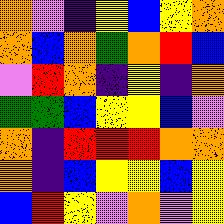[["orange", "violet", "indigo", "yellow", "blue", "yellow", "orange"], ["orange", "blue", "orange", "green", "orange", "red", "blue"], ["violet", "red", "orange", "indigo", "yellow", "indigo", "orange"], ["green", "green", "blue", "yellow", "yellow", "blue", "violet"], ["orange", "indigo", "red", "red", "red", "orange", "orange"], ["orange", "indigo", "blue", "yellow", "yellow", "blue", "yellow"], ["blue", "red", "yellow", "violet", "orange", "violet", "yellow"]]